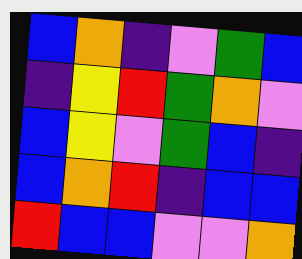[["blue", "orange", "indigo", "violet", "green", "blue"], ["indigo", "yellow", "red", "green", "orange", "violet"], ["blue", "yellow", "violet", "green", "blue", "indigo"], ["blue", "orange", "red", "indigo", "blue", "blue"], ["red", "blue", "blue", "violet", "violet", "orange"]]